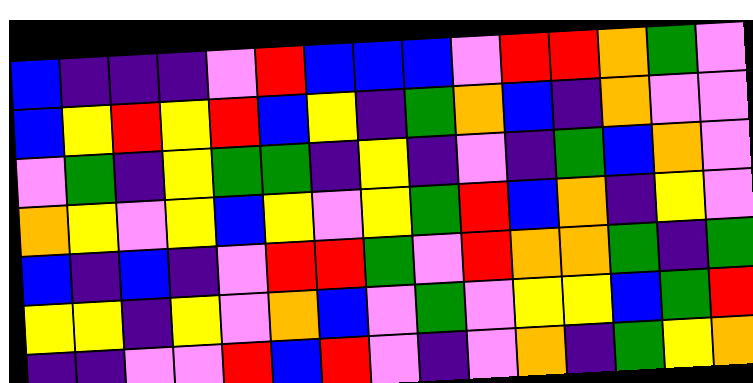[["blue", "indigo", "indigo", "indigo", "violet", "red", "blue", "blue", "blue", "violet", "red", "red", "orange", "green", "violet"], ["blue", "yellow", "red", "yellow", "red", "blue", "yellow", "indigo", "green", "orange", "blue", "indigo", "orange", "violet", "violet"], ["violet", "green", "indigo", "yellow", "green", "green", "indigo", "yellow", "indigo", "violet", "indigo", "green", "blue", "orange", "violet"], ["orange", "yellow", "violet", "yellow", "blue", "yellow", "violet", "yellow", "green", "red", "blue", "orange", "indigo", "yellow", "violet"], ["blue", "indigo", "blue", "indigo", "violet", "red", "red", "green", "violet", "red", "orange", "orange", "green", "indigo", "green"], ["yellow", "yellow", "indigo", "yellow", "violet", "orange", "blue", "violet", "green", "violet", "yellow", "yellow", "blue", "green", "red"], ["indigo", "indigo", "violet", "violet", "red", "blue", "red", "violet", "indigo", "violet", "orange", "indigo", "green", "yellow", "orange"]]